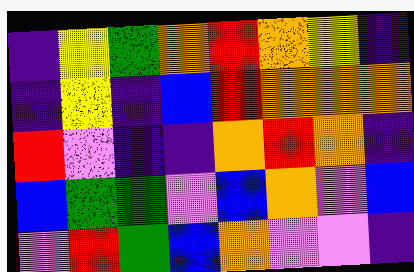[["indigo", "yellow", "green", "orange", "red", "orange", "yellow", "indigo"], ["indigo", "yellow", "indigo", "blue", "red", "orange", "orange", "orange"], ["red", "violet", "indigo", "indigo", "orange", "red", "orange", "indigo"], ["blue", "green", "green", "violet", "blue", "orange", "violet", "blue"], ["violet", "red", "green", "blue", "orange", "violet", "violet", "indigo"]]